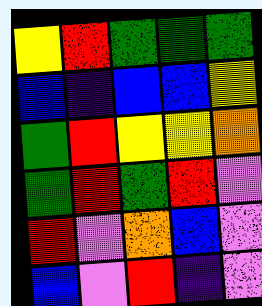[["yellow", "red", "green", "green", "green"], ["blue", "indigo", "blue", "blue", "yellow"], ["green", "red", "yellow", "yellow", "orange"], ["green", "red", "green", "red", "violet"], ["red", "violet", "orange", "blue", "violet"], ["blue", "violet", "red", "indigo", "violet"]]